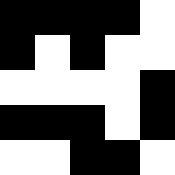[["black", "black", "black", "black", "white"], ["black", "white", "black", "white", "white"], ["white", "white", "white", "white", "black"], ["black", "black", "black", "white", "black"], ["white", "white", "black", "black", "white"]]